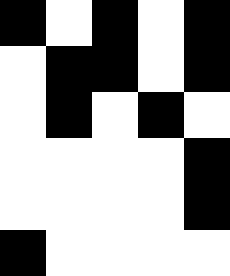[["black", "white", "black", "white", "black"], ["white", "black", "black", "white", "black"], ["white", "black", "white", "black", "white"], ["white", "white", "white", "white", "black"], ["white", "white", "white", "white", "black"], ["black", "white", "white", "white", "white"]]